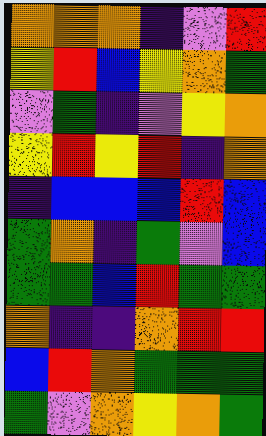[["orange", "orange", "orange", "indigo", "violet", "red"], ["yellow", "red", "blue", "yellow", "orange", "green"], ["violet", "green", "indigo", "violet", "yellow", "orange"], ["yellow", "red", "yellow", "red", "indigo", "orange"], ["indigo", "blue", "blue", "blue", "red", "blue"], ["green", "orange", "indigo", "green", "violet", "blue"], ["green", "green", "blue", "red", "green", "green"], ["orange", "indigo", "indigo", "orange", "red", "red"], ["blue", "red", "orange", "green", "green", "green"], ["green", "violet", "orange", "yellow", "orange", "green"]]